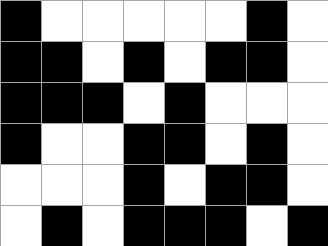[["black", "white", "white", "white", "white", "white", "black", "white"], ["black", "black", "white", "black", "white", "black", "black", "white"], ["black", "black", "black", "white", "black", "white", "white", "white"], ["black", "white", "white", "black", "black", "white", "black", "white"], ["white", "white", "white", "black", "white", "black", "black", "white"], ["white", "black", "white", "black", "black", "black", "white", "black"]]